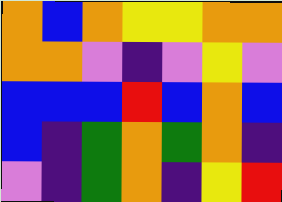[["orange", "blue", "orange", "yellow", "yellow", "orange", "orange"], ["orange", "orange", "violet", "indigo", "violet", "yellow", "violet"], ["blue", "blue", "blue", "red", "blue", "orange", "blue"], ["blue", "indigo", "green", "orange", "green", "orange", "indigo"], ["violet", "indigo", "green", "orange", "indigo", "yellow", "red"]]